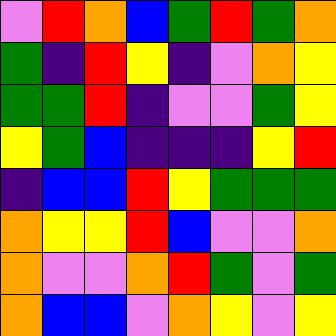[["violet", "red", "orange", "blue", "green", "red", "green", "orange"], ["green", "indigo", "red", "yellow", "indigo", "violet", "orange", "yellow"], ["green", "green", "red", "indigo", "violet", "violet", "green", "yellow"], ["yellow", "green", "blue", "indigo", "indigo", "indigo", "yellow", "red"], ["indigo", "blue", "blue", "red", "yellow", "green", "green", "green"], ["orange", "yellow", "yellow", "red", "blue", "violet", "violet", "orange"], ["orange", "violet", "violet", "orange", "red", "green", "violet", "green"], ["orange", "blue", "blue", "violet", "orange", "yellow", "violet", "yellow"]]